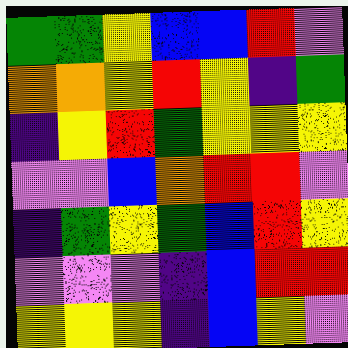[["green", "green", "yellow", "blue", "blue", "red", "violet"], ["orange", "orange", "yellow", "red", "yellow", "indigo", "green"], ["indigo", "yellow", "red", "green", "yellow", "yellow", "yellow"], ["violet", "violet", "blue", "orange", "red", "red", "violet"], ["indigo", "green", "yellow", "green", "blue", "red", "yellow"], ["violet", "violet", "violet", "indigo", "blue", "red", "red"], ["yellow", "yellow", "yellow", "indigo", "blue", "yellow", "violet"]]